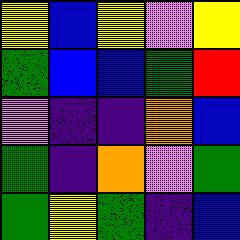[["yellow", "blue", "yellow", "violet", "yellow"], ["green", "blue", "blue", "green", "red"], ["violet", "indigo", "indigo", "orange", "blue"], ["green", "indigo", "orange", "violet", "green"], ["green", "yellow", "green", "indigo", "blue"]]